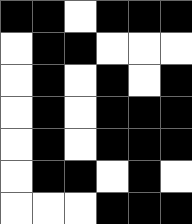[["black", "black", "white", "black", "black", "black"], ["white", "black", "black", "white", "white", "white"], ["white", "black", "white", "black", "white", "black"], ["white", "black", "white", "black", "black", "black"], ["white", "black", "white", "black", "black", "black"], ["white", "black", "black", "white", "black", "white"], ["white", "white", "white", "black", "black", "black"]]